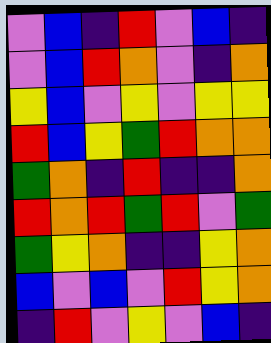[["violet", "blue", "indigo", "red", "violet", "blue", "indigo"], ["violet", "blue", "red", "orange", "violet", "indigo", "orange"], ["yellow", "blue", "violet", "yellow", "violet", "yellow", "yellow"], ["red", "blue", "yellow", "green", "red", "orange", "orange"], ["green", "orange", "indigo", "red", "indigo", "indigo", "orange"], ["red", "orange", "red", "green", "red", "violet", "green"], ["green", "yellow", "orange", "indigo", "indigo", "yellow", "orange"], ["blue", "violet", "blue", "violet", "red", "yellow", "orange"], ["indigo", "red", "violet", "yellow", "violet", "blue", "indigo"]]